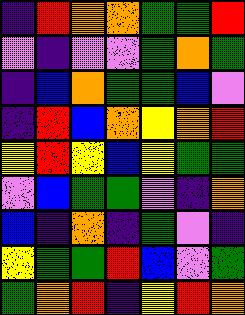[["indigo", "red", "orange", "orange", "green", "green", "red"], ["violet", "indigo", "violet", "violet", "green", "orange", "green"], ["indigo", "blue", "orange", "green", "green", "blue", "violet"], ["indigo", "red", "blue", "orange", "yellow", "orange", "red"], ["yellow", "red", "yellow", "blue", "yellow", "green", "green"], ["violet", "blue", "green", "green", "violet", "indigo", "orange"], ["blue", "indigo", "orange", "indigo", "green", "violet", "indigo"], ["yellow", "green", "green", "red", "blue", "violet", "green"], ["green", "orange", "red", "indigo", "yellow", "red", "orange"]]